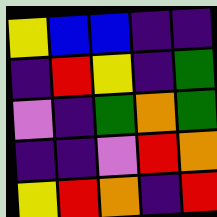[["yellow", "blue", "blue", "indigo", "indigo"], ["indigo", "red", "yellow", "indigo", "green"], ["violet", "indigo", "green", "orange", "green"], ["indigo", "indigo", "violet", "red", "orange"], ["yellow", "red", "orange", "indigo", "red"]]